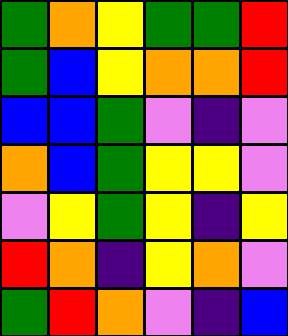[["green", "orange", "yellow", "green", "green", "red"], ["green", "blue", "yellow", "orange", "orange", "red"], ["blue", "blue", "green", "violet", "indigo", "violet"], ["orange", "blue", "green", "yellow", "yellow", "violet"], ["violet", "yellow", "green", "yellow", "indigo", "yellow"], ["red", "orange", "indigo", "yellow", "orange", "violet"], ["green", "red", "orange", "violet", "indigo", "blue"]]